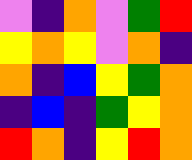[["violet", "indigo", "orange", "violet", "green", "red"], ["yellow", "orange", "yellow", "violet", "orange", "indigo"], ["orange", "indigo", "blue", "yellow", "green", "orange"], ["indigo", "blue", "indigo", "green", "yellow", "orange"], ["red", "orange", "indigo", "yellow", "red", "orange"]]